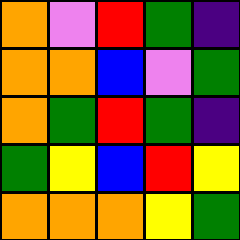[["orange", "violet", "red", "green", "indigo"], ["orange", "orange", "blue", "violet", "green"], ["orange", "green", "red", "green", "indigo"], ["green", "yellow", "blue", "red", "yellow"], ["orange", "orange", "orange", "yellow", "green"]]